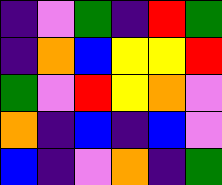[["indigo", "violet", "green", "indigo", "red", "green"], ["indigo", "orange", "blue", "yellow", "yellow", "red"], ["green", "violet", "red", "yellow", "orange", "violet"], ["orange", "indigo", "blue", "indigo", "blue", "violet"], ["blue", "indigo", "violet", "orange", "indigo", "green"]]